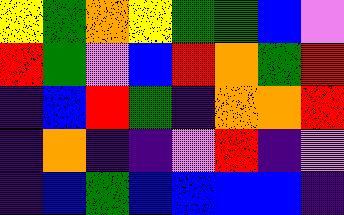[["yellow", "green", "orange", "yellow", "green", "green", "blue", "violet"], ["red", "green", "violet", "blue", "red", "orange", "green", "red"], ["indigo", "blue", "red", "green", "indigo", "orange", "orange", "red"], ["indigo", "orange", "indigo", "indigo", "violet", "red", "indigo", "violet"], ["indigo", "blue", "green", "blue", "blue", "blue", "blue", "indigo"]]